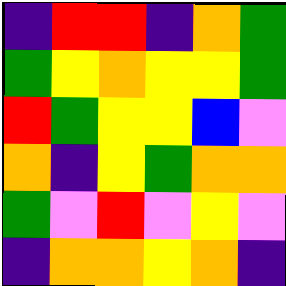[["indigo", "red", "red", "indigo", "orange", "green"], ["green", "yellow", "orange", "yellow", "yellow", "green"], ["red", "green", "yellow", "yellow", "blue", "violet"], ["orange", "indigo", "yellow", "green", "orange", "orange"], ["green", "violet", "red", "violet", "yellow", "violet"], ["indigo", "orange", "orange", "yellow", "orange", "indigo"]]